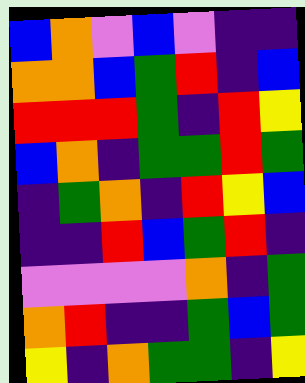[["blue", "orange", "violet", "blue", "violet", "indigo", "indigo"], ["orange", "orange", "blue", "green", "red", "indigo", "blue"], ["red", "red", "red", "green", "indigo", "red", "yellow"], ["blue", "orange", "indigo", "green", "green", "red", "green"], ["indigo", "green", "orange", "indigo", "red", "yellow", "blue"], ["indigo", "indigo", "red", "blue", "green", "red", "indigo"], ["violet", "violet", "violet", "violet", "orange", "indigo", "green"], ["orange", "red", "indigo", "indigo", "green", "blue", "green"], ["yellow", "indigo", "orange", "green", "green", "indigo", "yellow"]]